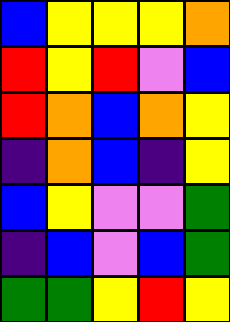[["blue", "yellow", "yellow", "yellow", "orange"], ["red", "yellow", "red", "violet", "blue"], ["red", "orange", "blue", "orange", "yellow"], ["indigo", "orange", "blue", "indigo", "yellow"], ["blue", "yellow", "violet", "violet", "green"], ["indigo", "blue", "violet", "blue", "green"], ["green", "green", "yellow", "red", "yellow"]]